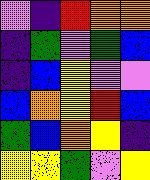[["violet", "indigo", "red", "orange", "orange"], ["indigo", "green", "violet", "green", "blue"], ["indigo", "blue", "yellow", "violet", "violet"], ["blue", "orange", "yellow", "red", "blue"], ["green", "blue", "orange", "yellow", "indigo"], ["yellow", "yellow", "green", "violet", "yellow"]]